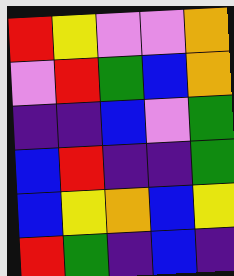[["red", "yellow", "violet", "violet", "orange"], ["violet", "red", "green", "blue", "orange"], ["indigo", "indigo", "blue", "violet", "green"], ["blue", "red", "indigo", "indigo", "green"], ["blue", "yellow", "orange", "blue", "yellow"], ["red", "green", "indigo", "blue", "indigo"]]